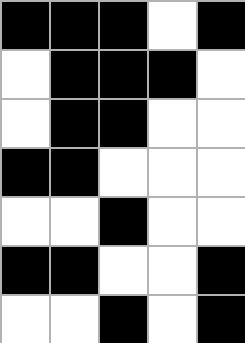[["black", "black", "black", "white", "black"], ["white", "black", "black", "black", "white"], ["white", "black", "black", "white", "white"], ["black", "black", "white", "white", "white"], ["white", "white", "black", "white", "white"], ["black", "black", "white", "white", "black"], ["white", "white", "black", "white", "black"]]